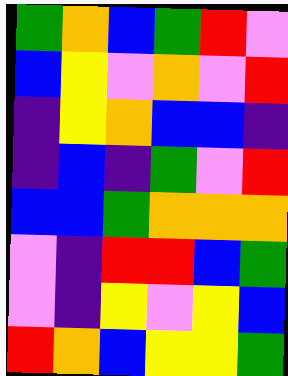[["green", "orange", "blue", "green", "red", "violet"], ["blue", "yellow", "violet", "orange", "violet", "red"], ["indigo", "yellow", "orange", "blue", "blue", "indigo"], ["indigo", "blue", "indigo", "green", "violet", "red"], ["blue", "blue", "green", "orange", "orange", "orange"], ["violet", "indigo", "red", "red", "blue", "green"], ["violet", "indigo", "yellow", "violet", "yellow", "blue"], ["red", "orange", "blue", "yellow", "yellow", "green"]]